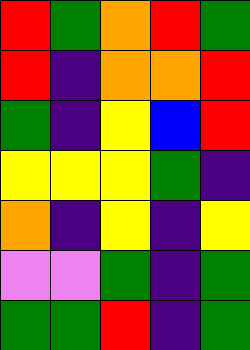[["red", "green", "orange", "red", "green"], ["red", "indigo", "orange", "orange", "red"], ["green", "indigo", "yellow", "blue", "red"], ["yellow", "yellow", "yellow", "green", "indigo"], ["orange", "indigo", "yellow", "indigo", "yellow"], ["violet", "violet", "green", "indigo", "green"], ["green", "green", "red", "indigo", "green"]]